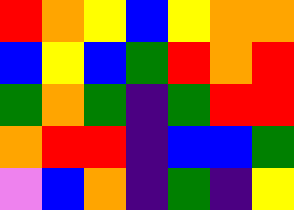[["red", "orange", "yellow", "blue", "yellow", "orange", "orange"], ["blue", "yellow", "blue", "green", "red", "orange", "red"], ["green", "orange", "green", "indigo", "green", "red", "red"], ["orange", "red", "red", "indigo", "blue", "blue", "green"], ["violet", "blue", "orange", "indigo", "green", "indigo", "yellow"]]